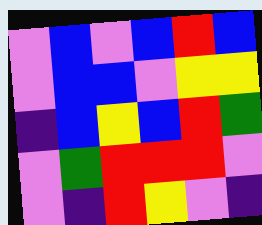[["violet", "blue", "violet", "blue", "red", "blue"], ["violet", "blue", "blue", "violet", "yellow", "yellow"], ["indigo", "blue", "yellow", "blue", "red", "green"], ["violet", "green", "red", "red", "red", "violet"], ["violet", "indigo", "red", "yellow", "violet", "indigo"]]